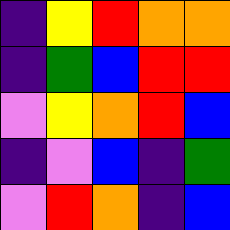[["indigo", "yellow", "red", "orange", "orange"], ["indigo", "green", "blue", "red", "red"], ["violet", "yellow", "orange", "red", "blue"], ["indigo", "violet", "blue", "indigo", "green"], ["violet", "red", "orange", "indigo", "blue"]]